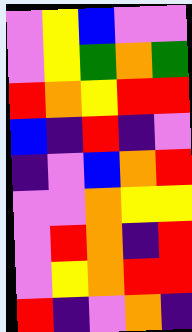[["violet", "yellow", "blue", "violet", "violet"], ["violet", "yellow", "green", "orange", "green"], ["red", "orange", "yellow", "red", "red"], ["blue", "indigo", "red", "indigo", "violet"], ["indigo", "violet", "blue", "orange", "red"], ["violet", "violet", "orange", "yellow", "yellow"], ["violet", "red", "orange", "indigo", "red"], ["violet", "yellow", "orange", "red", "red"], ["red", "indigo", "violet", "orange", "indigo"]]